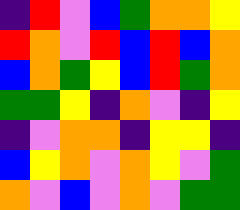[["indigo", "red", "violet", "blue", "green", "orange", "orange", "yellow"], ["red", "orange", "violet", "red", "blue", "red", "blue", "orange"], ["blue", "orange", "green", "yellow", "blue", "red", "green", "orange"], ["green", "green", "yellow", "indigo", "orange", "violet", "indigo", "yellow"], ["indigo", "violet", "orange", "orange", "indigo", "yellow", "yellow", "indigo"], ["blue", "yellow", "orange", "violet", "orange", "yellow", "violet", "green"], ["orange", "violet", "blue", "violet", "orange", "violet", "green", "green"]]